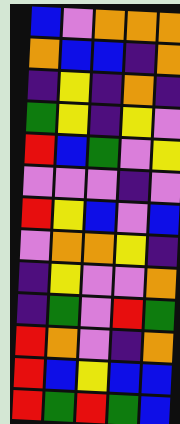[["blue", "violet", "orange", "orange", "orange"], ["orange", "blue", "blue", "indigo", "orange"], ["indigo", "yellow", "indigo", "orange", "indigo"], ["green", "yellow", "indigo", "yellow", "violet"], ["red", "blue", "green", "violet", "yellow"], ["violet", "violet", "violet", "indigo", "violet"], ["red", "yellow", "blue", "violet", "blue"], ["violet", "orange", "orange", "yellow", "indigo"], ["indigo", "yellow", "violet", "violet", "orange"], ["indigo", "green", "violet", "red", "green"], ["red", "orange", "violet", "indigo", "orange"], ["red", "blue", "yellow", "blue", "blue"], ["red", "green", "red", "green", "blue"]]